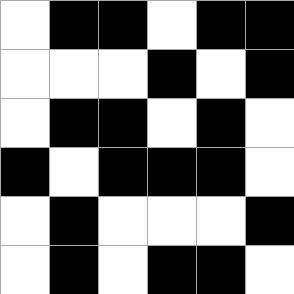[["white", "black", "black", "white", "black", "black"], ["white", "white", "white", "black", "white", "black"], ["white", "black", "black", "white", "black", "white"], ["black", "white", "black", "black", "black", "white"], ["white", "black", "white", "white", "white", "black"], ["white", "black", "white", "black", "black", "white"]]